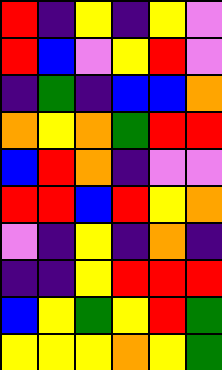[["red", "indigo", "yellow", "indigo", "yellow", "violet"], ["red", "blue", "violet", "yellow", "red", "violet"], ["indigo", "green", "indigo", "blue", "blue", "orange"], ["orange", "yellow", "orange", "green", "red", "red"], ["blue", "red", "orange", "indigo", "violet", "violet"], ["red", "red", "blue", "red", "yellow", "orange"], ["violet", "indigo", "yellow", "indigo", "orange", "indigo"], ["indigo", "indigo", "yellow", "red", "red", "red"], ["blue", "yellow", "green", "yellow", "red", "green"], ["yellow", "yellow", "yellow", "orange", "yellow", "green"]]